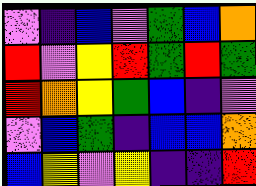[["violet", "indigo", "blue", "violet", "green", "blue", "orange"], ["red", "violet", "yellow", "red", "green", "red", "green"], ["red", "orange", "yellow", "green", "blue", "indigo", "violet"], ["violet", "blue", "green", "indigo", "blue", "blue", "orange"], ["blue", "yellow", "violet", "yellow", "indigo", "indigo", "red"]]